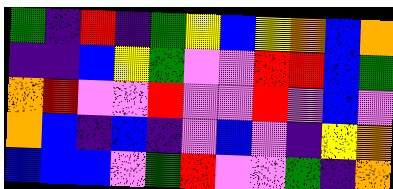[["green", "indigo", "red", "indigo", "green", "yellow", "blue", "yellow", "orange", "blue", "orange"], ["indigo", "indigo", "blue", "yellow", "green", "violet", "violet", "red", "red", "blue", "green"], ["orange", "red", "violet", "violet", "red", "violet", "violet", "red", "violet", "blue", "violet"], ["orange", "blue", "indigo", "blue", "indigo", "violet", "blue", "violet", "indigo", "yellow", "orange"], ["blue", "blue", "blue", "violet", "green", "red", "violet", "violet", "green", "indigo", "orange"]]